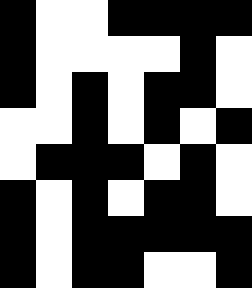[["black", "white", "white", "black", "black", "black", "black"], ["black", "white", "white", "white", "white", "black", "white"], ["black", "white", "black", "white", "black", "black", "white"], ["white", "white", "black", "white", "black", "white", "black"], ["white", "black", "black", "black", "white", "black", "white"], ["black", "white", "black", "white", "black", "black", "white"], ["black", "white", "black", "black", "black", "black", "black"], ["black", "white", "black", "black", "white", "white", "black"]]